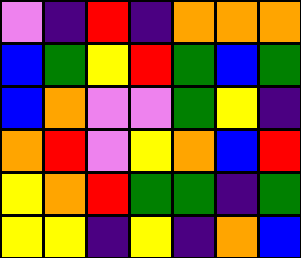[["violet", "indigo", "red", "indigo", "orange", "orange", "orange"], ["blue", "green", "yellow", "red", "green", "blue", "green"], ["blue", "orange", "violet", "violet", "green", "yellow", "indigo"], ["orange", "red", "violet", "yellow", "orange", "blue", "red"], ["yellow", "orange", "red", "green", "green", "indigo", "green"], ["yellow", "yellow", "indigo", "yellow", "indigo", "orange", "blue"]]